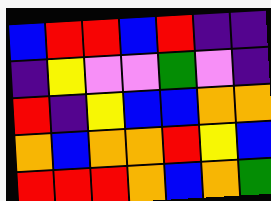[["blue", "red", "red", "blue", "red", "indigo", "indigo"], ["indigo", "yellow", "violet", "violet", "green", "violet", "indigo"], ["red", "indigo", "yellow", "blue", "blue", "orange", "orange"], ["orange", "blue", "orange", "orange", "red", "yellow", "blue"], ["red", "red", "red", "orange", "blue", "orange", "green"]]